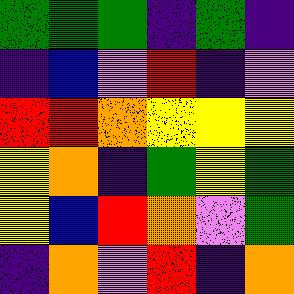[["green", "green", "green", "indigo", "green", "indigo"], ["indigo", "blue", "violet", "red", "indigo", "violet"], ["red", "red", "orange", "yellow", "yellow", "yellow"], ["yellow", "orange", "indigo", "green", "yellow", "green"], ["yellow", "blue", "red", "orange", "violet", "green"], ["indigo", "orange", "violet", "red", "indigo", "orange"]]